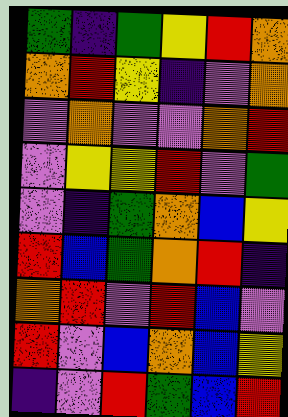[["green", "indigo", "green", "yellow", "red", "orange"], ["orange", "red", "yellow", "indigo", "violet", "orange"], ["violet", "orange", "violet", "violet", "orange", "red"], ["violet", "yellow", "yellow", "red", "violet", "green"], ["violet", "indigo", "green", "orange", "blue", "yellow"], ["red", "blue", "green", "orange", "red", "indigo"], ["orange", "red", "violet", "red", "blue", "violet"], ["red", "violet", "blue", "orange", "blue", "yellow"], ["indigo", "violet", "red", "green", "blue", "red"]]